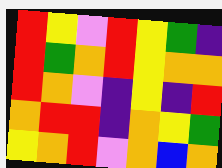[["red", "yellow", "violet", "red", "yellow", "green", "indigo"], ["red", "green", "orange", "red", "yellow", "orange", "orange"], ["red", "orange", "violet", "indigo", "yellow", "indigo", "red"], ["orange", "red", "red", "indigo", "orange", "yellow", "green"], ["yellow", "orange", "red", "violet", "orange", "blue", "orange"]]